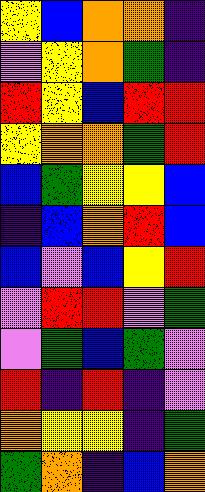[["yellow", "blue", "orange", "orange", "indigo"], ["violet", "yellow", "orange", "green", "indigo"], ["red", "yellow", "blue", "red", "red"], ["yellow", "orange", "orange", "green", "red"], ["blue", "green", "yellow", "yellow", "blue"], ["indigo", "blue", "orange", "red", "blue"], ["blue", "violet", "blue", "yellow", "red"], ["violet", "red", "red", "violet", "green"], ["violet", "green", "blue", "green", "violet"], ["red", "indigo", "red", "indigo", "violet"], ["orange", "yellow", "yellow", "indigo", "green"], ["green", "orange", "indigo", "blue", "orange"]]